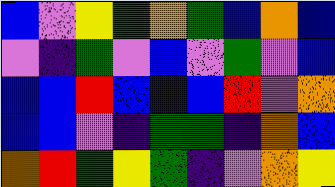[["blue", "violet", "yellow", "green", "orange", "green", "blue", "orange", "blue"], ["violet", "indigo", "green", "violet", "blue", "violet", "green", "violet", "blue"], ["blue", "blue", "red", "blue", "blue", "blue", "red", "violet", "orange"], ["blue", "blue", "violet", "indigo", "green", "green", "indigo", "orange", "blue"], ["orange", "red", "green", "yellow", "green", "indigo", "violet", "orange", "yellow"]]